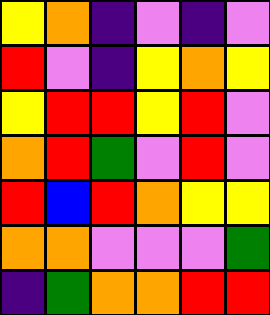[["yellow", "orange", "indigo", "violet", "indigo", "violet"], ["red", "violet", "indigo", "yellow", "orange", "yellow"], ["yellow", "red", "red", "yellow", "red", "violet"], ["orange", "red", "green", "violet", "red", "violet"], ["red", "blue", "red", "orange", "yellow", "yellow"], ["orange", "orange", "violet", "violet", "violet", "green"], ["indigo", "green", "orange", "orange", "red", "red"]]